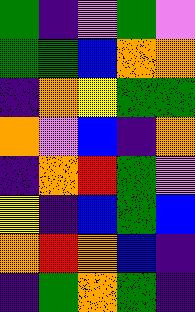[["green", "indigo", "violet", "green", "violet"], ["green", "green", "blue", "orange", "orange"], ["indigo", "orange", "yellow", "green", "green"], ["orange", "violet", "blue", "indigo", "orange"], ["indigo", "orange", "red", "green", "violet"], ["yellow", "indigo", "blue", "green", "blue"], ["orange", "red", "orange", "blue", "indigo"], ["indigo", "green", "orange", "green", "indigo"]]